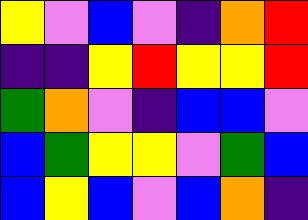[["yellow", "violet", "blue", "violet", "indigo", "orange", "red"], ["indigo", "indigo", "yellow", "red", "yellow", "yellow", "red"], ["green", "orange", "violet", "indigo", "blue", "blue", "violet"], ["blue", "green", "yellow", "yellow", "violet", "green", "blue"], ["blue", "yellow", "blue", "violet", "blue", "orange", "indigo"]]